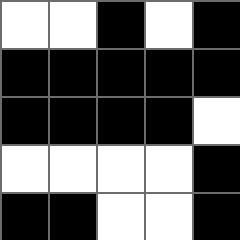[["white", "white", "black", "white", "black"], ["black", "black", "black", "black", "black"], ["black", "black", "black", "black", "white"], ["white", "white", "white", "white", "black"], ["black", "black", "white", "white", "black"]]